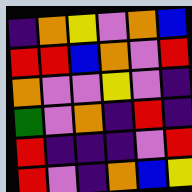[["indigo", "orange", "yellow", "violet", "orange", "blue"], ["red", "red", "blue", "orange", "violet", "red"], ["orange", "violet", "violet", "yellow", "violet", "indigo"], ["green", "violet", "orange", "indigo", "red", "indigo"], ["red", "indigo", "indigo", "indigo", "violet", "red"], ["red", "violet", "indigo", "orange", "blue", "yellow"]]